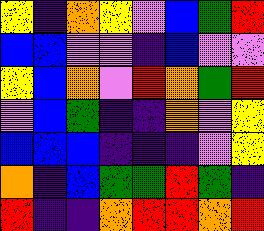[["yellow", "indigo", "orange", "yellow", "violet", "blue", "green", "red"], ["blue", "blue", "violet", "violet", "indigo", "blue", "violet", "violet"], ["yellow", "blue", "orange", "violet", "red", "orange", "green", "red"], ["violet", "blue", "green", "indigo", "indigo", "orange", "violet", "yellow"], ["blue", "blue", "blue", "indigo", "indigo", "indigo", "violet", "yellow"], ["orange", "indigo", "blue", "green", "green", "red", "green", "indigo"], ["red", "indigo", "indigo", "orange", "red", "red", "orange", "red"]]